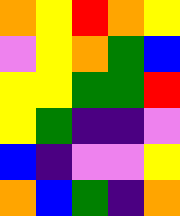[["orange", "yellow", "red", "orange", "yellow"], ["violet", "yellow", "orange", "green", "blue"], ["yellow", "yellow", "green", "green", "red"], ["yellow", "green", "indigo", "indigo", "violet"], ["blue", "indigo", "violet", "violet", "yellow"], ["orange", "blue", "green", "indigo", "orange"]]